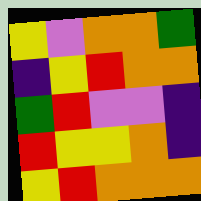[["yellow", "violet", "orange", "orange", "green"], ["indigo", "yellow", "red", "orange", "orange"], ["green", "red", "violet", "violet", "indigo"], ["red", "yellow", "yellow", "orange", "indigo"], ["yellow", "red", "orange", "orange", "orange"]]